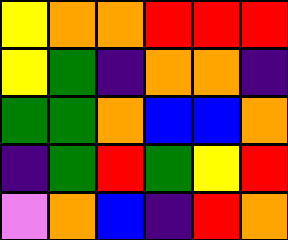[["yellow", "orange", "orange", "red", "red", "red"], ["yellow", "green", "indigo", "orange", "orange", "indigo"], ["green", "green", "orange", "blue", "blue", "orange"], ["indigo", "green", "red", "green", "yellow", "red"], ["violet", "orange", "blue", "indigo", "red", "orange"]]